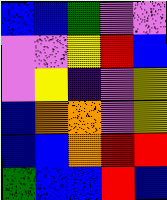[["blue", "blue", "green", "violet", "violet"], ["violet", "violet", "yellow", "red", "blue"], ["violet", "yellow", "indigo", "violet", "yellow"], ["blue", "orange", "orange", "violet", "yellow"], ["blue", "blue", "orange", "red", "red"], ["green", "blue", "blue", "red", "blue"]]